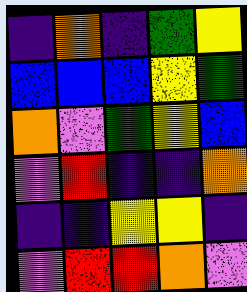[["indigo", "orange", "indigo", "green", "yellow"], ["blue", "blue", "blue", "yellow", "green"], ["orange", "violet", "green", "yellow", "blue"], ["violet", "red", "indigo", "indigo", "orange"], ["indigo", "indigo", "yellow", "yellow", "indigo"], ["violet", "red", "red", "orange", "violet"]]